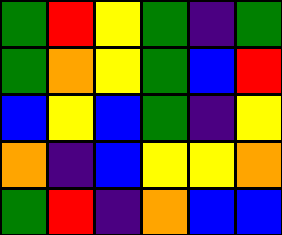[["green", "red", "yellow", "green", "indigo", "green"], ["green", "orange", "yellow", "green", "blue", "red"], ["blue", "yellow", "blue", "green", "indigo", "yellow"], ["orange", "indigo", "blue", "yellow", "yellow", "orange"], ["green", "red", "indigo", "orange", "blue", "blue"]]